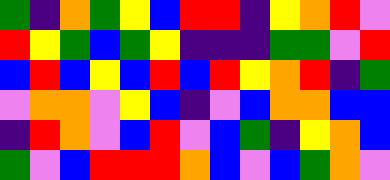[["green", "indigo", "orange", "green", "yellow", "blue", "red", "red", "indigo", "yellow", "orange", "red", "violet"], ["red", "yellow", "green", "blue", "green", "yellow", "indigo", "indigo", "indigo", "green", "green", "violet", "red"], ["blue", "red", "blue", "yellow", "blue", "red", "blue", "red", "yellow", "orange", "red", "indigo", "green"], ["violet", "orange", "orange", "violet", "yellow", "blue", "indigo", "violet", "blue", "orange", "orange", "blue", "blue"], ["indigo", "red", "orange", "violet", "blue", "red", "violet", "blue", "green", "indigo", "yellow", "orange", "blue"], ["green", "violet", "blue", "red", "red", "red", "orange", "blue", "violet", "blue", "green", "orange", "violet"]]